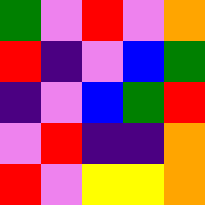[["green", "violet", "red", "violet", "orange"], ["red", "indigo", "violet", "blue", "green"], ["indigo", "violet", "blue", "green", "red"], ["violet", "red", "indigo", "indigo", "orange"], ["red", "violet", "yellow", "yellow", "orange"]]